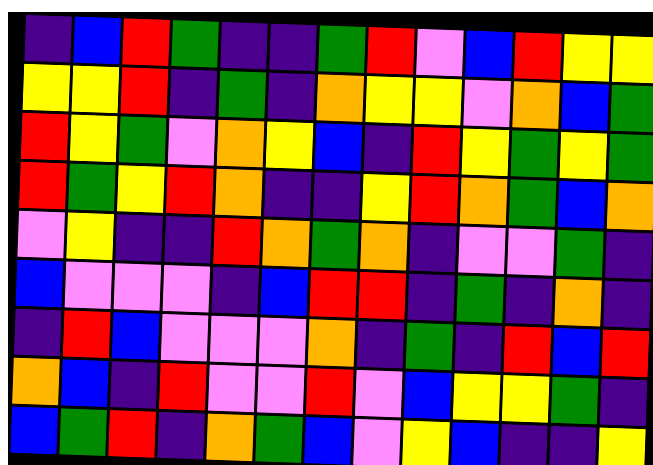[["indigo", "blue", "red", "green", "indigo", "indigo", "green", "red", "violet", "blue", "red", "yellow", "yellow"], ["yellow", "yellow", "red", "indigo", "green", "indigo", "orange", "yellow", "yellow", "violet", "orange", "blue", "green"], ["red", "yellow", "green", "violet", "orange", "yellow", "blue", "indigo", "red", "yellow", "green", "yellow", "green"], ["red", "green", "yellow", "red", "orange", "indigo", "indigo", "yellow", "red", "orange", "green", "blue", "orange"], ["violet", "yellow", "indigo", "indigo", "red", "orange", "green", "orange", "indigo", "violet", "violet", "green", "indigo"], ["blue", "violet", "violet", "violet", "indigo", "blue", "red", "red", "indigo", "green", "indigo", "orange", "indigo"], ["indigo", "red", "blue", "violet", "violet", "violet", "orange", "indigo", "green", "indigo", "red", "blue", "red"], ["orange", "blue", "indigo", "red", "violet", "violet", "red", "violet", "blue", "yellow", "yellow", "green", "indigo"], ["blue", "green", "red", "indigo", "orange", "green", "blue", "violet", "yellow", "blue", "indigo", "indigo", "yellow"]]